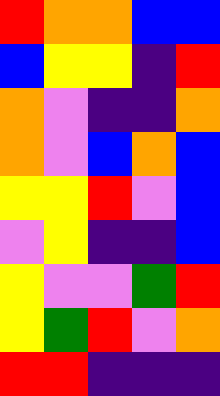[["red", "orange", "orange", "blue", "blue"], ["blue", "yellow", "yellow", "indigo", "red"], ["orange", "violet", "indigo", "indigo", "orange"], ["orange", "violet", "blue", "orange", "blue"], ["yellow", "yellow", "red", "violet", "blue"], ["violet", "yellow", "indigo", "indigo", "blue"], ["yellow", "violet", "violet", "green", "red"], ["yellow", "green", "red", "violet", "orange"], ["red", "red", "indigo", "indigo", "indigo"]]